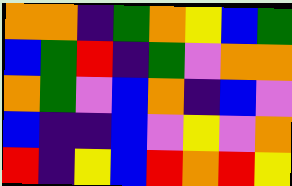[["orange", "orange", "indigo", "green", "orange", "yellow", "blue", "green"], ["blue", "green", "red", "indigo", "green", "violet", "orange", "orange"], ["orange", "green", "violet", "blue", "orange", "indigo", "blue", "violet"], ["blue", "indigo", "indigo", "blue", "violet", "yellow", "violet", "orange"], ["red", "indigo", "yellow", "blue", "red", "orange", "red", "yellow"]]